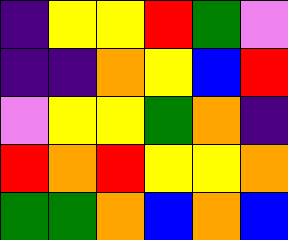[["indigo", "yellow", "yellow", "red", "green", "violet"], ["indigo", "indigo", "orange", "yellow", "blue", "red"], ["violet", "yellow", "yellow", "green", "orange", "indigo"], ["red", "orange", "red", "yellow", "yellow", "orange"], ["green", "green", "orange", "blue", "orange", "blue"]]